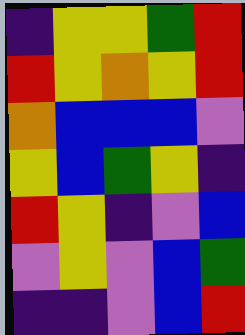[["indigo", "yellow", "yellow", "green", "red"], ["red", "yellow", "orange", "yellow", "red"], ["orange", "blue", "blue", "blue", "violet"], ["yellow", "blue", "green", "yellow", "indigo"], ["red", "yellow", "indigo", "violet", "blue"], ["violet", "yellow", "violet", "blue", "green"], ["indigo", "indigo", "violet", "blue", "red"]]